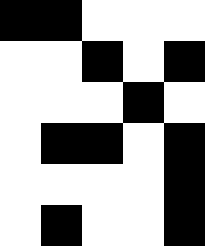[["black", "black", "white", "white", "white"], ["white", "white", "black", "white", "black"], ["white", "white", "white", "black", "white"], ["white", "black", "black", "white", "black"], ["white", "white", "white", "white", "black"], ["white", "black", "white", "white", "black"]]